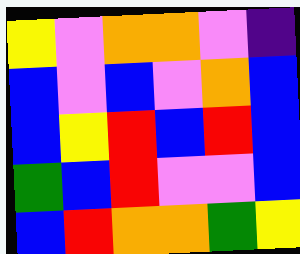[["yellow", "violet", "orange", "orange", "violet", "indigo"], ["blue", "violet", "blue", "violet", "orange", "blue"], ["blue", "yellow", "red", "blue", "red", "blue"], ["green", "blue", "red", "violet", "violet", "blue"], ["blue", "red", "orange", "orange", "green", "yellow"]]